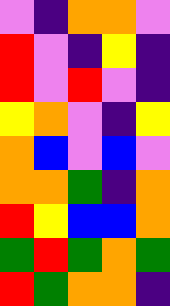[["violet", "indigo", "orange", "orange", "violet"], ["red", "violet", "indigo", "yellow", "indigo"], ["red", "violet", "red", "violet", "indigo"], ["yellow", "orange", "violet", "indigo", "yellow"], ["orange", "blue", "violet", "blue", "violet"], ["orange", "orange", "green", "indigo", "orange"], ["red", "yellow", "blue", "blue", "orange"], ["green", "red", "green", "orange", "green"], ["red", "green", "orange", "orange", "indigo"]]